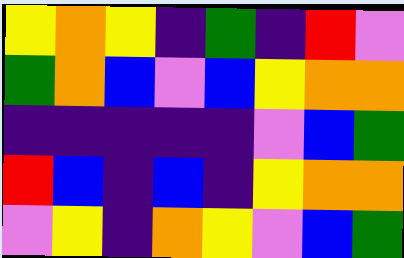[["yellow", "orange", "yellow", "indigo", "green", "indigo", "red", "violet"], ["green", "orange", "blue", "violet", "blue", "yellow", "orange", "orange"], ["indigo", "indigo", "indigo", "indigo", "indigo", "violet", "blue", "green"], ["red", "blue", "indigo", "blue", "indigo", "yellow", "orange", "orange"], ["violet", "yellow", "indigo", "orange", "yellow", "violet", "blue", "green"]]